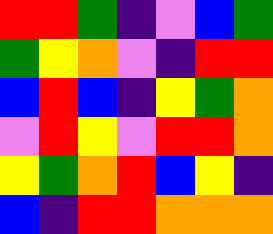[["red", "red", "green", "indigo", "violet", "blue", "green"], ["green", "yellow", "orange", "violet", "indigo", "red", "red"], ["blue", "red", "blue", "indigo", "yellow", "green", "orange"], ["violet", "red", "yellow", "violet", "red", "red", "orange"], ["yellow", "green", "orange", "red", "blue", "yellow", "indigo"], ["blue", "indigo", "red", "red", "orange", "orange", "orange"]]